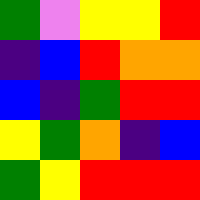[["green", "violet", "yellow", "yellow", "red"], ["indigo", "blue", "red", "orange", "orange"], ["blue", "indigo", "green", "red", "red"], ["yellow", "green", "orange", "indigo", "blue"], ["green", "yellow", "red", "red", "red"]]